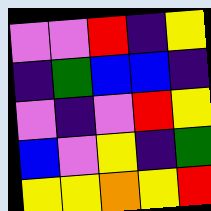[["violet", "violet", "red", "indigo", "yellow"], ["indigo", "green", "blue", "blue", "indigo"], ["violet", "indigo", "violet", "red", "yellow"], ["blue", "violet", "yellow", "indigo", "green"], ["yellow", "yellow", "orange", "yellow", "red"]]